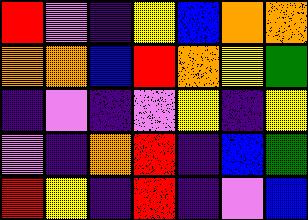[["red", "violet", "indigo", "yellow", "blue", "orange", "orange"], ["orange", "orange", "blue", "red", "orange", "yellow", "green"], ["indigo", "violet", "indigo", "violet", "yellow", "indigo", "yellow"], ["violet", "indigo", "orange", "red", "indigo", "blue", "green"], ["red", "yellow", "indigo", "red", "indigo", "violet", "blue"]]